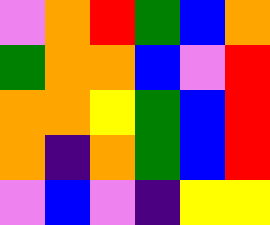[["violet", "orange", "red", "green", "blue", "orange"], ["green", "orange", "orange", "blue", "violet", "red"], ["orange", "orange", "yellow", "green", "blue", "red"], ["orange", "indigo", "orange", "green", "blue", "red"], ["violet", "blue", "violet", "indigo", "yellow", "yellow"]]